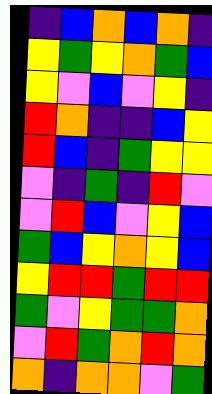[["indigo", "blue", "orange", "blue", "orange", "indigo"], ["yellow", "green", "yellow", "orange", "green", "blue"], ["yellow", "violet", "blue", "violet", "yellow", "indigo"], ["red", "orange", "indigo", "indigo", "blue", "yellow"], ["red", "blue", "indigo", "green", "yellow", "yellow"], ["violet", "indigo", "green", "indigo", "red", "violet"], ["violet", "red", "blue", "violet", "yellow", "blue"], ["green", "blue", "yellow", "orange", "yellow", "blue"], ["yellow", "red", "red", "green", "red", "red"], ["green", "violet", "yellow", "green", "green", "orange"], ["violet", "red", "green", "orange", "red", "orange"], ["orange", "indigo", "orange", "orange", "violet", "green"]]